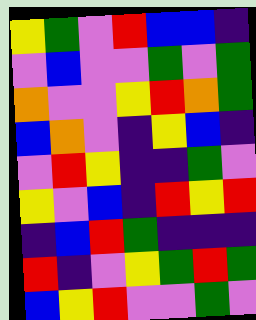[["yellow", "green", "violet", "red", "blue", "blue", "indigo"], ["violet", "blue", "violet", "violet", "green", "violet", "green"], ["orange", "violet", "violet", "yellow", "red", "orange", "green"], ["blue", "orange", "violet", "indigo", "yellow", "blue", "indigo"], ["violet", "red", "yellow", "indigo", "indigo", "green", "violet"], ["yellow", "violet", "blue", "indigo", "red", "yellow", "red"], ["indigo", "blue", "red", "green", "indigo", "indigo", "indigo"], ["red", "indigo", "violet", "yellow", "green", "red", "green"], ["blue", "yellow", "red", "violet", "violet", "green", "violet"]]